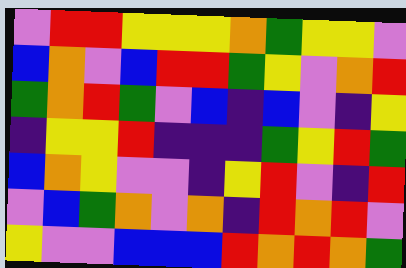[["violet", "red", "red", "yellow", "yellow", "yellow", "orange", "green", "yellow", "yellow", "violet"], ["blue", "orange", "violet", "blue", "red", "red", "green", "yellow", "violet", "orange", "red"], ["green", "orange", "red", "green", "violet", "blue", "indigo", "blue", "violet", "indigo", "yellow"], ["indigo", "yellow", "yellow", "red", "indigo", "indigo", "indigo", "green", "yellow", "red", "green"], ["blue", "orange", "yellow", "violet", "violet", "indigo", "yellow", "red", "violet", "indigo", "red"], ["violet", "blue", "green", "orange", "violet", "orange", "indigo", "red", "orange", "red", "violet"], ["yellow", "violet", "violet", "blue", "blue", "blue", "red", "orange", "red", "orange", "green"]]